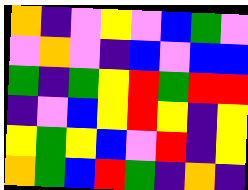[["orange", "indigo", "violet", "yellow", "violet", "blue", "green", "violet"], ["violet", "orange", "violet", "indigo", "blue", "violet", "blue", "blue"], ["green", "indigo", "green", "yellow", "red", "green", "red", "red"], ["indigo", "violet", "blue", "yellow", "red", "yellow", "indigo", "yellow"], ["yellow", "green", "yellow", "blue", "violet", "red", "indigo", "yellow"], ["orange", "green", "blue", "red", "green", "indigo", "orange", "indigo"]]